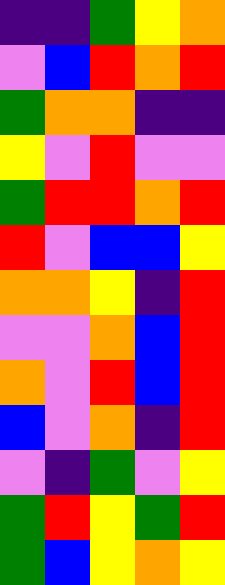[["indigo", "indigo", "green", "yellow", "orange"], ["violet", "blue", "red", "orange", "red"], ["green", "orange", "orange", "indigo", "indigo"], ["yellow", "violet", "red", "violet", "violet"], ["green", "red", "red", "orange", "red"], ["red", "violet", "blue", "blue", "yellow"], ["orange", "orange", "yellow", "indigo", "red"], ["violet", "violet", "orange", "blue", "red"], ["orange", "violet", "red", "blue", "red"], ["blue", "violet", "orange", "indigo", "red"], ["violet", "indigo", "green", "violet", "yellow"], ["green", "red", "yellow", "green", "red"], ["green", "blue", "yellow", "orange", "yellow"]]